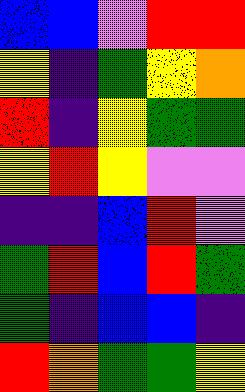[["blue", "blue", "violet", "red", "red"], ["yellow", "indigo", "green", "yellow", "orange"], ["red", "indigo", "yellow", "green", "green"], ["yellow", "red", "yellow", "violet", "violet"], ["indigo", "indigo", "blue", "red", "violet"], ["green", "red", "blue", "red", "green"], ["green", "indigo", "blue", "blue", "indigo"], ["red", "orange", "green", "green", "yellow"]]